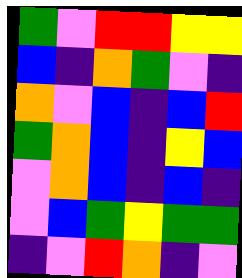[["green", "violet", "red", "red", "yellow", "yellow"], ["blue", "indigo", "orange", "green", "violet", "indigo"], ["orange", "violet", "blue", "indigo", "blue", "red"], ["green", "orange", "blue", "indigo", "yellow", "blue"], ["violet", "orange", "blue", "indigo", "blue", "indigo"], ["violet", "blue", "green", "yellow", "green", "green"], ["indigo", "violet", "red", "orange", "indigo", "violet"]]